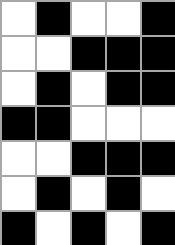[["white", "black", "white", "white", "black"], ["white", "white", "black", "black", "black"], ["white", "black", "white", "black", "black"], ["black", "black", "white", "white", "white"], ["white", "white", "black", "black", "black"], ["white", "black", "white", "black", "white"], ["black", "white", "black", "white", "black"]]